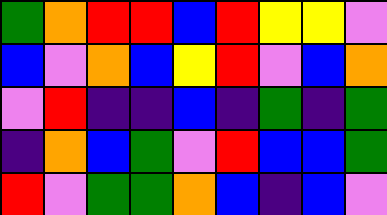[["green", "orange", "red", "red", "blue", "red", "yellow", "yellow", "violet"], ["blue", "violet", "orange", "blue", "yellow", "red", "violet", "blue", "orange"], ["violet", "red", "indigo", "indigo", "blue", "indigo", "green", "indigo", "green"], ["indigo", "orange", "blue", "green", "violet", "red", "blue", "blue", "green"], ["red", "violet", "green", "green", "orange", "blue", "indigo", "blue", "violet"]]